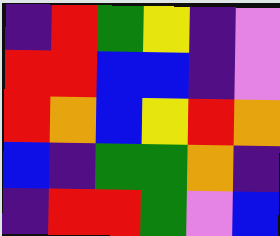[["indigo", "red", "green", "yellow", "indigo", "violet"], ["red", "red", "blue", "blue", "indigo", "violet"], ["red", "orange", "blue", "yellow", "red", "orange"], ["blue", "indigo", "green", "green", "orange", "indigo"], ["indigo", "red", "red", "green", "violet", "blue"]]